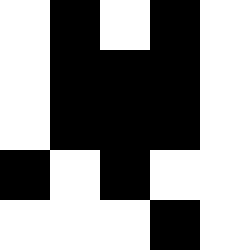[["white", "black", "white", "black", "white"], ["white", "black", "black", "black", "white"], ["white", "black", "black", "black", "white"], ["black", "white", "black", "white", "white"], ["white", "white", "white", "black", "white"]]